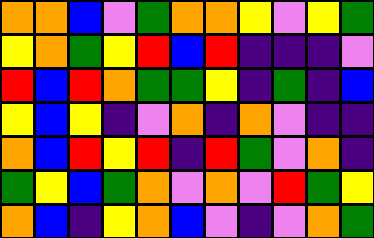[["orange", "orange", "blue", "violet", "green", "orange", "orange", "yellow", "violet", "yellow", "green"], ["yellow", "orange", "green", "yellow", "red", "blue", "red", "indigo", "indigo", "indigo", "violet"], ["red", "blue", "red", "orange", "green", "green", "yellow", "indigo", "green", "indigo", "blue"], ["yellow", "blue", "yellow", "indigo", "violet", "orange", "indigo", "orange", "violet", "indigo", "indigo"], ["orange", "blue", "red", "yellow", "red", "indigo", "red", "green", "violet", "orange", "indigo"], ["green", "yellow", "blue", "green", "orange", "violet", "orange", "violet", "red", "green", "yellow"], ["orange", "blue", "indigo", "yellow", "orange", "blue", "violet", "indigo", "violet", "orange", "green"]]